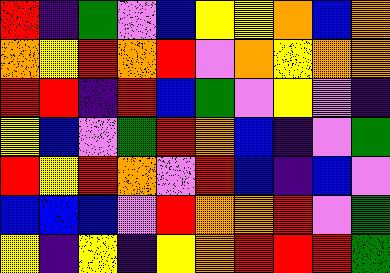[["red", "indigo", "green", "violet", "blue", "yellow", "yellow", "orange", "blue", "orange"], ["orange", "yellow", "red", "orange", "red", "violet", "orange", "yellow", "orange", "orange"], ["red", "red", "indigo", "red", "blue", "green", "violet", "yellow", "violet", "indigo"], ["yellow", "blue", "violet", "green", "red", "orange", "blue", "indigo", "violet", "green"], ["red", "yellow", "red", "orange", "violet", "red", "blue", "indigo", "blue", "violet"], ["blue", "blue", "blue", "violet", "red", "orange", "orange", "red", "violet", "green"], ["yellow", "indigo", "yellow", "indigo", "yellow", "orange", "red", "red", "red", "green"]]